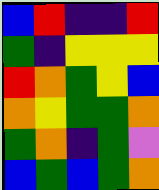[["blue", "red", "indigo", "indigo", "red"], ["green", "indigo", "yellow", "yellow", "yellow"], ["red", "orange", "green", "yellow", "blue"], ["orange", "yellow", "green", "green", "orange"], ["green", "orange", "indigo", "green", "violet"], ["blue", "green", "blue", "green", "orange"]]